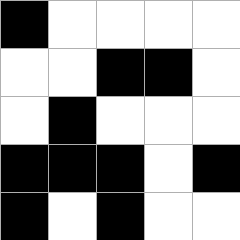[["black", "white", "white", "white", "white"], ["white", "white", "black", "black", "white"], ["white", "black", "white", "white", "white"], ["black", "black", "black", "white", "black"], ["black", "white", "black", "white", "white"]]